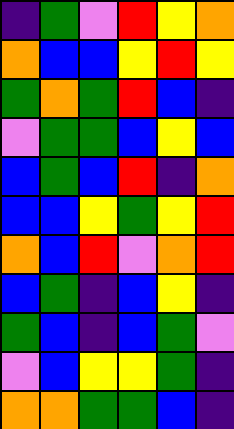[["indigo", "green", "violet", "red", "yellow", "orange"], ["orange", "blue", "blue", "yellow", "red", "yellow"], ["green", "orange", "green", "red", "blue", "indigo"], ["violet", "green", "green", "blue", "yellow", "blue"], ["blue", "green", "blue", "red", "indigo", "orange"], ["blue", "blue", "yellow", "green", "yellow", "red"], ["orange", "blue", "red", "violet", "orange", "red"], ["blue", "green", "indigo", "blue", "yellow", "indigo"], ["green", "blue", "indigo", "blue", "green", "violet"], ["violet", "blue", "yellow", "yellow", "green", "indigo"], ["orange", "orange", "green", "green", "blue", "indigo"]]